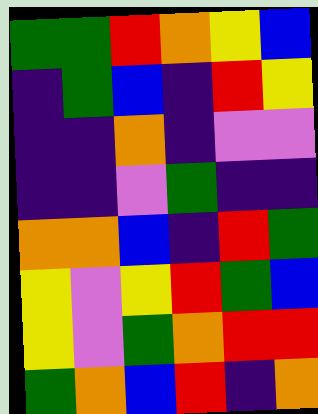[["green", "green", "red", "orange", "yellow", "blue"], ["indigo", "green", "blue", "indigo", "red", "yellow"], ["indigo", "indigo", "orange", "indigo", "violet", "violet"], ["indigo", "indigo", "violet", "green", "indigo", "indigo"], ["orange", "orange", "blue", "indigo", "red", "green"], ["yellow", "violet", "yellow", "red", "green", "blue"], ["yellow", "violet", "green", "orange", "red", "red"], ["green", "orange", "blue", "red", "indigo", "orange"]]